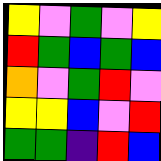[["yellow", "violet", "green", "violet", "yellow"], ["red", "green", "blue", "green", "blue"], ["orange", "violet", "green", "red", "violet"], ["yellow", "yellow", "blue", "violet", "red"], ["green", "green", "indigo", "red", "blue"]]